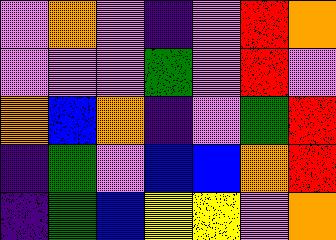[["violet", "orange", "violet", "indigo", "violet", "red", "orange"], ["violet", "violet", "violet", "green", "violet", "red", "violet"], ["orange", "blue", "orange", "indigo", "violet", "green", "red"], ["indigo", "green", "violet", "blue", "blue", "orange", "red"], ["indigo", "green", "blue", "yellow", "yellow", "violet", "orange"]]